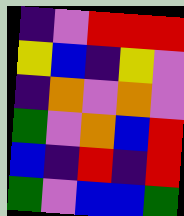[["indigo", "violet", "red", "red", "red"], ["yellow", "blue", "indigo", "yellow", "violet"], ["indigo", "orange", "violet", "orange", "violet"], ["green", "violet", "orange", "blue", "red"], ["blue", "indigo", "red", "indigo", "red"], ["green", "violet", "blue", "blue", "green"]]